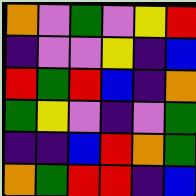[["orange", "violet", "green", "violet", "yellow", "red"], ["indigo", "violet", "violet", "yellow", "indigo", "blue"], ["red", "green", "red", "blue", "indigo", "orange"], ["green", "yellow", "violet", "indigo", "violet", "green"], ["indigo", "indigo", "blue", "red", "orange", "green"], ["orange", "green", "red", "red", "indigo", "blue"]]